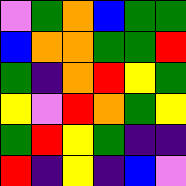[["violet", "green", "orange", "blue", "green", "green"], ["blue", "orange", "orange", "green", "green", "red"], ["green", "indigo", "orange", "red", "yellow", "green"], ["yellow", "violet", "red", "orange", "green", "yellow"], ["green", "red", "yellow", "green", "indigo", "indigo"], ["red", "indigo", "yellow", "indigo", "blue", "violet"]]